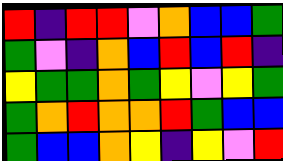[["red", "indigo", "red", "red", "violet", "orange", "blue", "blue", "green"], ["green", "violet", "indigo", "orange", "blue", "red", "blue", "red", "indigo"], ["yellow", "green", "green", "orange", "green", "yellow", "violet", "yellow", "green"], ["green", "orange", "red", "orange", "orange", "red", "green", "blue", "blue"], ["green", "blue", "blue", "orange", "yellow", "indigo", "yellow", "violet", "red"]]